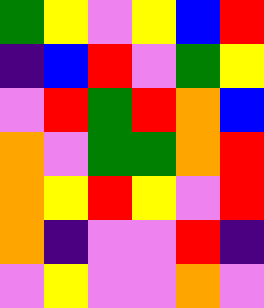[["green", "yellow", "violet", "yellow", "blue", "red"], ["indigo", "blue", "red", "violet", "green", "yellow"], ["violet", "red", "green", "red", "orange", "blue"], ["orange", "violet", "green", "green", "orange", "red"], ["orange", "yellow", "red", "yellow", "violet", "red"], ["orange", "indigo", "violet", "violet", "red", "indigo"], ["violet", "yellow", "violet", "violet", "orange", "violet"]]